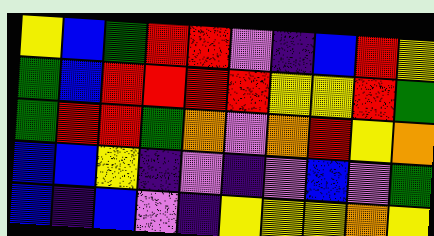[["yellow", "blue", "green", "red", "red", "violet", "indigo", "blue", "red", "yellow"], ["green", "blue", "red", "red", "red", "red", "yellow", "yellow", "red", "green"], ["green", "red", "red", "green", "orange", "violet", "orange", "red", "yellow", "orange"], ["blue", "blue", "yellow", "indigo", "violet", "indigo", "violet", "blue", "violet", "green"], ["blue", "indigo", "blue", "violet", "indigo", "yellow", "yellow", "yellow", "orange", "yellow"]]